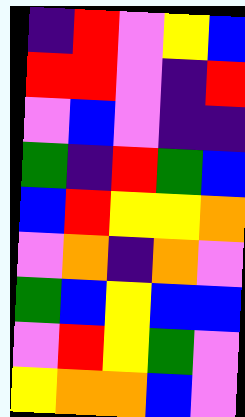[["indigo", "red", "violet", "yellow", "blue"], ["red", "red", "violet", "indigo", "red"], ["violet", "blue", "violet", "indigo", "indigo"], ["green", "indigo", "red", "green", "blue"], ["blue", "red", "yellow", "yellow", "orange"], ["violet", "orange", "indigo", "orange", "violet"], ["green", "blue", "yellow", "blue", "blue"], ["violet", "red", "yellow", "green", "violet"], ["yellow", "orange", "orange", "blue", "violet"]]